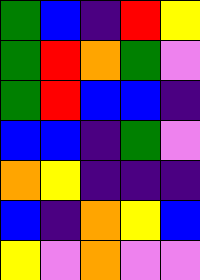[["green", "blue", "indigo", "red", "yellow"], ["green", "red", "orange", "green", "violet"], ["green", "red", "blue", "blue", "indigo"], ["blue", "blue", "indigo", "green", "violet"], ["orange", "yellow", "indigo", "indigo", "indigo"], ["blue", "indigo", "orange", "yellow", "blue"], ["yellow", "violet", "orange", "violet", "violet"]]